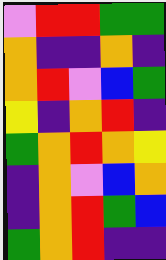[["violet", "red", "red", "green", "green"], ["orange", "indigo", "indigo", "orange", "indigo"], ["orange", "red", "violet", "blue", "green"], ["yellow", "indigo", "orange", "red", "indigo"], ["green", "orange", "red", "orange", "yellow"], ["indigo", "orange", "violet", "blue", "orange"], ["indigo", "orange", "red", "green", "blue"], ["green", "orange", "red", "indigo", "indigo"]]